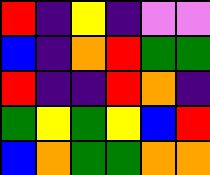[["red", "indigo", "yellow", "indigo", "violet", "violet"], ["blue", "indigo", "orange", "red", "green", "green"], ["red", "indigo", "indigo", "red", "orange", "indigo"], ["green", "yellow", "green", "yellow", "blue", "red"], ["blue", "orange", "green", "green", "orange", "orange"]]